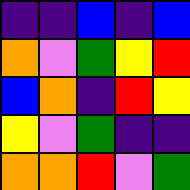[["indigo", "indigo", "blue", "indigo", "blue"], ["orange", "violet", "green", "yellow", "red"], ["blue", "orange", "indigo", "red", "yellow"], ["yellow", "violet", "green", "indigo", "indigo"], ["orange", "orange", "red", "violet", "green"]]